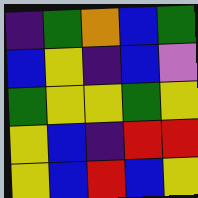[["indigo", "green", "orange", "blue", "green"], ["blue", "yellow", "indigo", "blue", "violet"], ["green", "yellow", "yellow", "green", "yellow"], ["yellow", "blue", "indigo", "red", "red"], ["yellow", "blue", "red", "blue", "yellow"]]